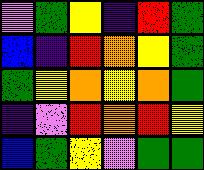[["violet", "green", "yellow", "indigo", "red", "green"], ["blue", "indigo", "red", "orange", "yellow", "green"], ["green", "yellow", "orange", "yellow", "orange", "green"], ["indigo", "violet", "red", "orange", "red", "yellow"], ["blue", "green", "yellow", "violet", "green", "green"]]